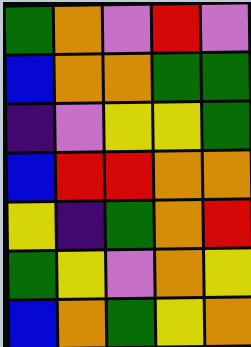[["green", "orange", "violet", "red", "violet"], ["blue", "orange", "orange", "green", "green"], ["indigo", "violet", "yellow", "yellow", "green"], ["blue", "red", "red", "orange", "orange"], ["yellow", "indigo", "green", "orange", "red"], ["green", "yellow", "violet", "orange", "yellow"], ["blue", "orange", "green", "yellow", "orange"]]